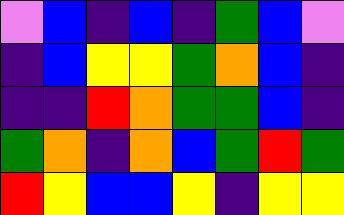[["violet", "blue", "indigo", "blue", "indigo", "green", "blue", "violet"], ["indigo", "blue", "yellow", "yellow", "green", "orange", "blue", "indigo"], ["indigo", "indigo", "red", "orange", "green", "green", "blue", "indigo"], ["green", "orange", "indigo", "orange", "blue", "green", "red", "green"], ["red", "yellow", "blue", "blue", "yellow", "indigo", "yellow", "yellow"]]